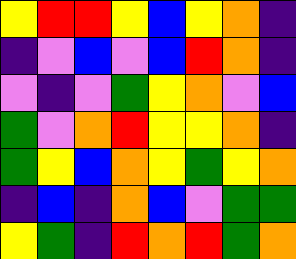[["yellow", "red", "red", "yellow", "blue", "yellow", "orange", "indigo"], ["indigo", "violet", "blue", "violet", "blue", "red", "orange", "indigo"], ["violet", "indigo", "violet", "green", "yellow", "orange", "violet", "blue"], ["green", "violet", "orange", "red", "yellow", "yellow", "orange", "indigo"], ["green", "yellow", "blue", "orange", "yellow", "green", "yellow", "orange"], ["indigo", "blue", "indigo", "orange", "blue", "violet", "green", "green"], ["yellow", "green", "indigo", "red", "orange", "red", "green", "orange"]]